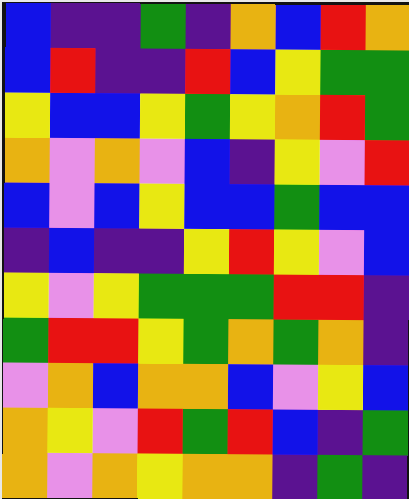[["blue", "indigo", "indigo", "green", "indigo", "orange", "blue", "red", "orange"], ["blue", "red", "indigo", "indigo", "red", "blue", "yellow", "green", "green"], ["yellow", "blue", "blue", "yellow", "green", "yellow", "orange", "red", "green"], ["orange", "violet", "orange", "violet", "blue", "indigo", "yellow", "violet", "red"], ["blue", "violet", "blue", "yellow", "blue", "blue", "green", "blue", "blue"], ["indigo", "blue", "indigo", "indigo", "yellow", "red", "yellow", "violet", "blue"], ["yellow", "violet", "yellow", "green", "green", "green", "red", "red", "indigo"], ["green", "red", "red", "yellow", "green", "orange", "green", "orange", "indigo"], ["violet", "orange", "blue", "orange", "orange", "blue", "violet", "yellow", "blue"], ["orange", "yellow", "violet", "red", "green", "red", "blue", "indigo", "green"], ["orange", "violet", "orange", "yellow", "orange", "orange", "indigo", "green", "indigo"]]